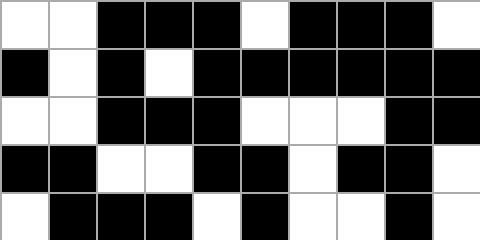[["white", "white", "black", "black", "black", "white", "black", "black", "black", "white"], ["black", "white", "black", "white", "black", "black", "black", "black", "black", "black"], ["white", "white", "black", "black", "black", "white", "white", "white", "black", "black"], ["black", "black", "white", "white", "black", "black", "white", "black", "black", "white"], ["white", "black", "black", "black", "white", "black", "white", "white", "black", "white"]]